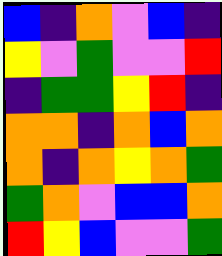[["blue", "indigo", "orange", "violet", "blue", "indigo"], ["yellow", "violet", "green", "violet", "violet", "red"], ["indigo", "green", "green", "yellow", "red", "indigo"], ["orange", "orange", "indigo", "orange", "blue", "orange"], ["orange", "indigo", "orange", "yellow", "orange", "green"], ["green", "orange", "violet", "blue", "blue", "orange"], ["red", "yellow", "blue", "violet", "violet", "green"]]